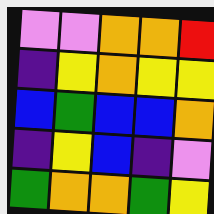[["violet", "violet", "orange", "orange", "red"], ["indigo", "yellow", "orange", "yellow", "yellow"], ["blue", "green", "blue", "blue", "orange"], ["indigo", "yellow", "blue", "indigo", "violet"], ["green", "orange", "orange", "green", "yellow"]]